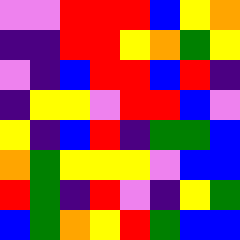[["violet", "violet", "red", "red", "red", "blue", "yellow", "orange"], ["indigo", "indigo", "red", "red", "yellow", "orange", "green", "yellow"], ["violet", "indigo", "blue", "red", "red", "blue", "red", "indigo"], ["indigo", "yellow", "yellow", "violet", "red", "red", "blue", "violet"], ["yellow", "indigo", "blue", "red", "indigo", "green", "green", "blue"], ["orange", "green", "yellow", "yellow", "yellow", "violet", "blue", "blue"], ["red", "green", "indigo", "red", "violet", "indigo", "yellow", "green"], ["blue", "green", "orange", "yellow", "red", "green", "blue", "blue"]]